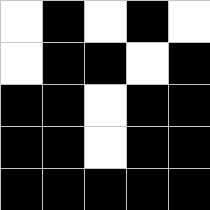[["white", "black", "white", "black", "white"], ["white", "black", "black", "white", "black"], ["black", "black", "white", "black", "black"], ["black", "black", "white", "black", "black"], ["black", "black", "black", "black", "black"]]